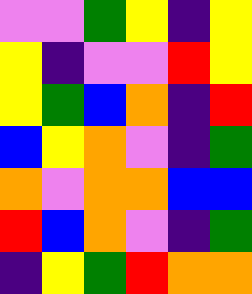[["violet", "violet", "green", "yellow", "indigo", "yellow"], ["yellow", "indigo", "violet", "violet", "red", "yellow"], ["yellow", "green", "blue", "orange", "indigo", "red"], ["blue", "yellow", "orange", "violet", "indigo", "green"], ["orange", "violet", "orange", "orange", "blue", "blue"], ["red", "blue", "orange", "violet", "indigo", "green"], ["indigo", "yellow", "green", "red", "orange", "orange"]]